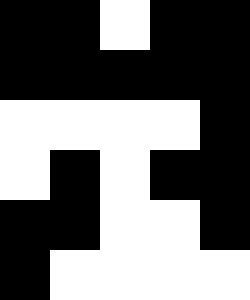[["black", "black", "white", "black", "black"], ["black", "black", "black", "black", "black"], ["white", "white", "white", "white", "black"], ["white", "black", "white", "black", "black"], ["black", "black", "white", "white", "black"], ["black", "white", "white", "white", "white"]]